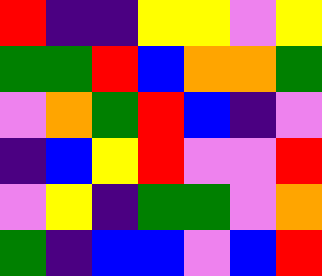[["red", "indigo", "indigo", "yellow", "yellow", "violet", "yellow"], ["green", "green", "red", "blue", "orange", "orange", "green"], ["violet", "orange", "green", "red", "blue", "indigo", "violet"], ["indigo", "blue", "yellow", "red", "violet", "violet", "red"], ["violet", "yellow", "indigo", "green", "green", "violet", "orange"], ["green", "indigo", "blue", "blue", "violet", "blue", "red"]]